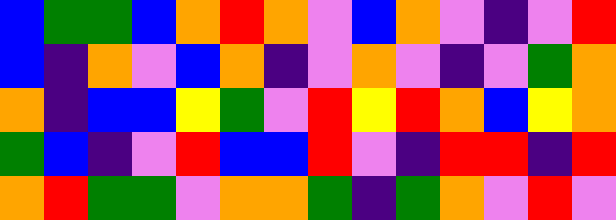[["blue", "green", "green", "blue", "orange", "red", "orange", "violet", "blue", "orange", "violet", "indigo", "violet", "red"], ["blue", "indigo", "orange", "violet", "blue", "orange", "indigo", "violet", "orange", "violet", "indigo", "violet", "green", "orange"], ["orange", "indigo", "blue", "blue", "yellow", "green", "violet", "red", "yellow", "red", "orange", "blue", "yellow", "orange"], ["green", "blue", "indigo", "violet", "red", "blue", "blue", "red", "violet", "indigo", "red", "red", "indigo", "red"], ["orange", "red", "green", "green", "violet", "orange", "orange", "green", "indigo", "green", "orange", "violet", "red", "violet"]]